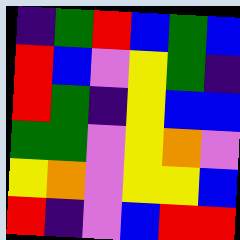[["indigo", "green", "red", "blue", "green", "blue"], ["red", "blue", "violet", "yellow", "green", "indigo"], ["red", "green", "indigo", "yellow", "blue", "blue"], ["green", "green", "violet", "yellow", "orange", "violet"], ["yellow", "orange", "violet", "yellow", "yellow", "blue"], ["red", "indigo", "violet", "blue", "red", "red"]]